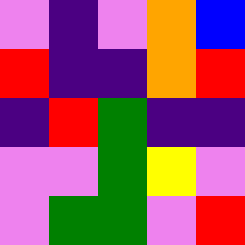[["violet", "indigo", "violet", "orange", "blue"], ["red", "indigo", "indigo", "orange", "red"], ["indigo", "red", "green", "indigo", "indigo"], ["violet", "violet", "green", "yellow", "violet"], ["violet", "green", "green", "violet", "red"]]